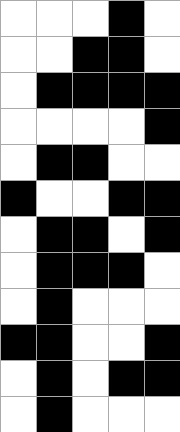[["white", "white", "white", "black", "white"], ["white", "white", "black", "black", "white"], ["white", "black", "black", "black", "black"], ["white", "white", "white", "white", "black"], ["white", "black", "black", "white", "white"], ["black", "white", "white", "black", "black"], ["white", "black", "black", "white", "black"], ["white", "black", "black", "black", "white"], ["white", "black", "white", "white", "white"], ["black", "black", "white", "white", "black"], ["white", "black", "white", "black", "black"], ["white", "black", "white", "white", "white"]]